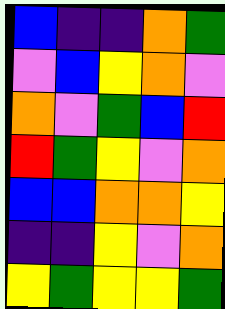[["blue", "indigo", "indigo", "orange", "green"], ["violet", "blue", "yellow", "orange", "violet"], ["orange", "violet", "green", "blue", "red"], ["red", "green", "yellow", "violet", "orange"], ["blue", "blue", "orange", "orange", "yellow"], ["indigo", "indigo", "yellow", "violet", "orange"], ["yellow", "green", "yellow", "yellow", "green"]]